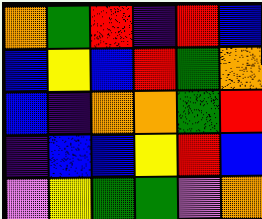[["orange", "green", "red", "indigo", "red", "blue"], ["blue", "yellow", "blue", "red", "green", "orange"], ["blue", "indigo", "orange", "orange", "green", "red"], ["indigo", "blue", "blue", "yellow", "red", "blue"], ["violet", "yellow", "green", "green", "violet", "orange"]]